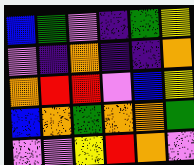[["blue", "green", "violet", "indigo", "green", "yellow"], ["violet", "indigo", "orange", "indigo", "indigo", "orange"], ["orange", "red", "red", "violet", "blue", "yellow"], ["blue", "orange", "green", "orange", "orange", "green"], ["violet", "violet", "yellow", "red", "orange", "violet"]]